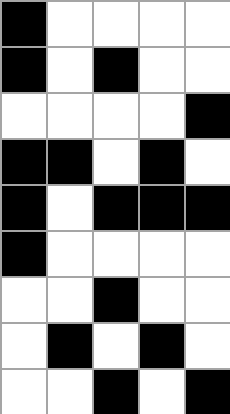[["black", "white", "white", "white", "white"], ["black", "white", "black", "white", "white"], ["white", "white", "white", "white", "black"], ["black", "black", "white", "black", "white"], ["black", "white", "black", "black", "black"], ["black", "white", "white", "white", "white"], ["white", "white", "black", "white", "white"], ["white", "black", "white", "black", "white"], ["white", "white", "black", "white", "black"]]